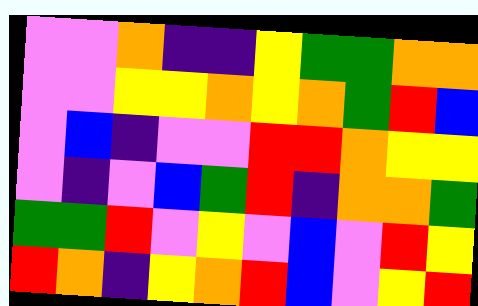[["violet", "violet", "orange", "indigo", "indigo", "yellow", "green", "green", "orange", "orange"], ["violet", "violet", "yellow", "yellow", "orange", "yellow", "orange", "green", "red", "blue"], ["violet", "blue", "indigo", "violet", "violet", "red", "red", "orange", "yellow", "yellow"], ["violet", "indigo", "violet", "blue", "green", "red", "indigo", "orange", "orange", "green"], ["green", "green", "red", "violet", "yellow", "violet", "blue", "violet", "red", "yellow"], ["red", "orange", "indigo", "yellow", "orange", "red", "blue", "violet", "yellow", "red"]]